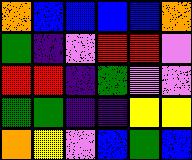[["orange", "blue", "blue", "blue", "blue", "orange"], ["green", "indigo", "violet", "red", "red", "violet"], ["red", "red", "indigo", "green", "violet", "violet"], ["green", "green", "indigo", "indigo", "yellow", "yellow"], ["orange", "yellow", "violet", "blue", "green", "blue"]]